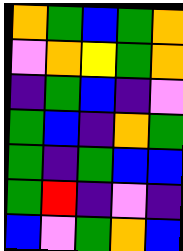[["orange", "green", "blue", "green", "orange"], ["violet", "orange", "yellow", "green", "orange"], ["indigo", "green", "blue", "indigo", "violet"], ["green", "blue", "indigo", "orange", "green"], ["green", "indigo", "green", "blue", "blue"], ["green", "red", "indigo", "violet", "indigo"], ["blue", "violet", "green", "orange", "blue"]]